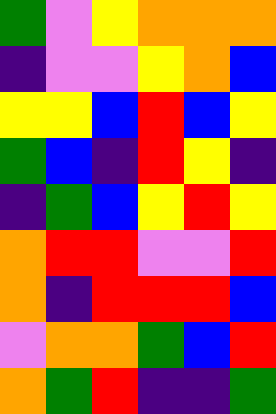[["green", "violet", "yellow", "orange", "orange", "orange"], ["indigo", "violet", "violet", "yellow", "orange", "blue"], ["yellow", "yellow", "blue", "red", "blue", "yellow"], ["green", "blue", "indigo", "red", "yellow", "indigo"], ["indigo", "green", "blue", "yellow", "red", "yellow"], ["orange", "red", "red", "violet", "violet", "red"], ["orange", "indigo", "red", "red", "red", "blue"], ["violet", "orange", "orange", "green", "blue", "red"], ["orange", "green", "red", "indigo", "indigo", "green"]]